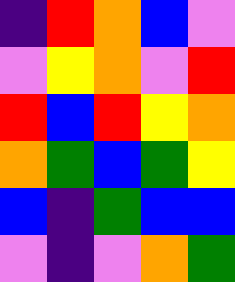[["indigo", "red", "orange", "blue", "violet"], ["violet", "yellow", "orange", "violet", "red"], ["red", "blue", "red", "yellow", "orange"], ["orange", "green", "blue", "green", "yellow"], ["blue", "indigo", "green", "blue", "blue"], ["violet", "indigo", "violet", "orange", "green"]]